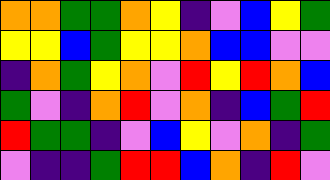[["orange", "orange", "green", "green", "orange", "yellow", "indigo", "violet", "blue", "yellow", "green"], ["yellow", "yellow", "blue", "green", "yellow", "yellow", "orange", "blue", "blue", "violet", "violet"], ["indigo", "orange", "green", "yellow", "orange", "violet", "red", "yellow", "red", "orange", "blue"], ["green", "violet", "indigo", "orange", "red", "violet", "orange", "indigo", "blue", "green", "red"], ["red", "green", "green", "indigo", "violet", "blue", "yellow", "violet", "orange", "indigo", "green"], ["violet", "indigo", "indigo", "green", "red", "red", "blue", "orange", "indigo", "red", "violet"]]